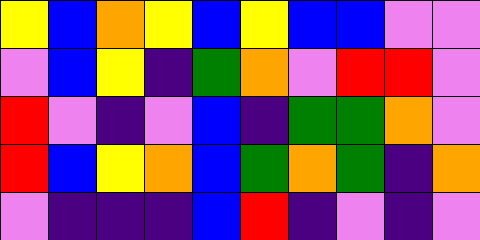[["yellow", "blue", "orange", "yellow", "blue", "yellow", "blue", "blue", "violet", "violet"], ["violet", "blue", "yellow", "indigo", "green", "orange", "violet", "red", "red", "violet"], ["red", "violet", "indigo", "violet", "blue", "indigo", "green", "green", "orange", "violet"], ["red", "blue", "yellow", "orange", "blue", "green", "orange", "green", "indigo", "orange"], ["violet", "indigo", "indigo", "indigo", "blue", "red", "indigo", "violet", "indigo", "violet"]]